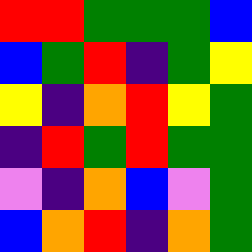[["red", "red", "green", "green", "green", "blue"], ["blue", "green", "red", "indigo", "green", "yellow"], ["yellow", "indigo", "orange", "red", "yellow", "green"], ["indigo", "red", "green", "red", "green", "green"], ["violet", "indigo", "orange", "blue", "violet", "green"], ["blue", "orange", "red", "indigo", "orange", "green"]]